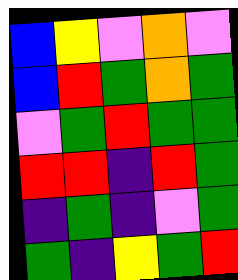[["blue", "yellow", "violet", "orange", "violet"], ["blue", "red", "green", "orange", "green"], ["violet", "green", "red", "green", "green"], ["red", "red", "indigo", "red", "green"], ["indigo", "green", "indigo", "violet", "green"], ["green", "indigo", "yellow", "green", "red"]]